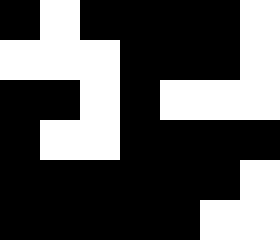[["black", "white", "black", "black", "black", "black", "white"], ["white", "white", "white", "black", "black", "black", "white"], ["black", "black", "white", "black", "white", "white", "white"], ["black", "white", "white", "black", "black", "black", "black"], ["black", "black", "black", "black", "black", "black", "white"], ["black", "black", "black", "black", "black", "white", "white"]]